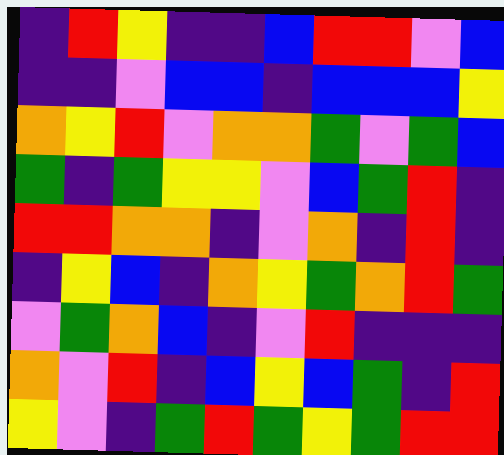[["indigo", "red", "yellow", "indigo", "indigo", "blue", "red", "red", "violet", "blue"], ["indigo", "indigo", "violet", "blue", "blue", "indigo", "blue", "blue", "blue", "yellow"], ["orange", "yellow", "red", "violet", "orange", "orange", "green", "violet", "green", "blue"], ["green", "indigo", "green", "yellow", "yellow", "violet", "blue", "green", "red", "indigo"], ["red", "red", "orange", "orange", "indigo", "violet", "orange", "indigo", "red", "indigo"], ["indigo", "yellow", "blue", "indigo", "orange", "yellow", "green", "orange", "red", "green"], ["violet", "green", "orange", "blue", "indigo", "violet", "red", "indigo", "indigo", "indigo"], ["orange", "violet", "red", "indigo", "blue", "yellow", "blue", "green", "indigo", "red"], ["yellow", "violet", "indigo", "green", "red", "green", "yellow", "green", "red", "red"]]